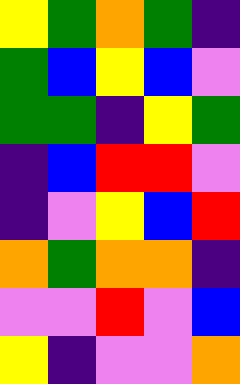[["yellow", "green", "orange", "green", "indigo"], ["green", "blue", "yellow", "blue", "violet"], ["green", "green", "indigo", "yellow", "green"], ["indigo", "blue", "red", "red", "violet"], ["indigo", "violet", "yellow", "blue", "red"], ["orange", "green", "orange", "orange", "indigo"], ["violet", "violet", "red", "violet", "blue"], ["yellow", "indigo", "violet", "violet", "orange"]]